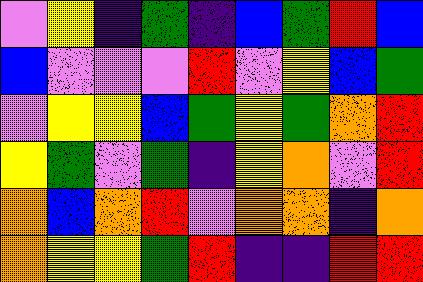[["violet", "yellow", "indigo", "green", "indigo", "blue", "green", "red", "blue"], ["blue", "violet", "violet", "violet", "red", "violet", "yellow", "blue", "green"], ["violet", "yellow", "yellow", "blue", "green", "yellow", "green", "orange", "red"], ["yellow", "green", "violet", "green", "indigo", "yellow", "orange", "violet", "red"], ["orange", "blue", "orange", "red", "violet", "orange", "orange", "indigo", "orange"], ["orange", "yellow", "yellow", "green", "red", "indigo", "indigo", "red", "red"]]